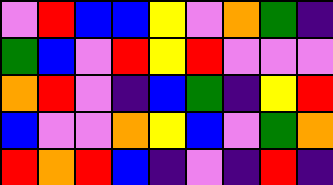[["violet", "red", "blue", "blue", "yellow", "violet", "orange", "green", "indigo"], ["green", "blue", "violet", "red", "yellow", "red", "violet", "violet", "violet"], ["orange", "red", "violet", "indigo", "blue", "green", "indigo", "yellow", "red"], ["blue", "violet", "violet", "orange", "yellow", "blue", "violet", "green", "orange"], ["red", "orange", "red", "blue", "indigo", "violet", "indigo", "red", "indigo"]]